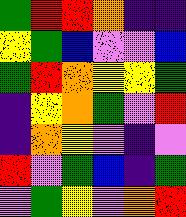[["green", "red", "red", "orange", "indigo", "indigo"], ["yellow", "green", "blue", "violet", "violet", "blue"], ["green", "red", "orange", "yellow", "yellow", "green"], ["indigo", "yellow", "orange", "green", "violet", "red"], ["indigo", "orange", "yellow", "violet", "indigo", "violet"], ["red", "violet", "green", "blue", "indigo", "green"], ["violet", "green", "yellow", "violet", "orange", "red"]]